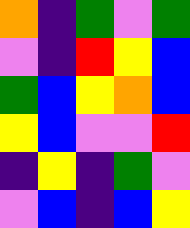[["orange", "indigo", "green", "violet", "green"], ["violet", "indigo", "red", "yellow", "blue"], ["green", "blue", "yellow", "orange", "blue"], ["yellow", "blue", "violet", "violet", "red"], ["indigo", "yellow", "indigo", "green", "violet"], ["violet", "blue", "indigo", "blue", "yellow"]]